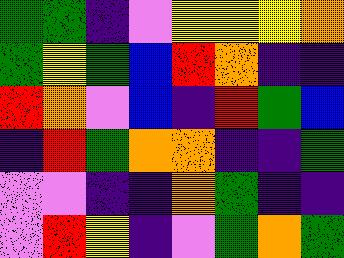[["green", "green", "indigo", "violet", "yellow", "yellow", "yellow", "orange"], ["green", "yellow", "green", "blue", "red", "orange", "indigo", "indigo"], ["red", "orange", "violet", "blue", "indigo", "red", "green", "blue"], ["indigo", "red", "green", "orange", "orange", "indigo", "indigo", "green"], ["violet", "violet", "indigo", "indigo", "orange", "green", "indigo", "indigo"], ["violet", "red", "yellow", "indigo", "violet", "green", "orange", "green"]]